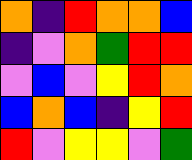[["orange", "indigo", "red", "orange", "orange", "blue"], ["indigo", "violet", "orange", "green", "red", "red"], ["violet", "blue", "violet", "yellow", "red", "orange"], ["blue", "orange", "blue", "indigo", "yellow", "red"], ["red", "violet", "yellow", "yellow", "violet", "green"]]